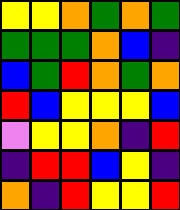[["yellow", "yellow", "orange", "green", "orange", "green"], ["green", "green", "green", "orange", "blue", "indigo"], ["blue", "green", "red", "orange", "green", "orange"], ["red", "blue", "yellow", "yellow", "yellow", "blue"], ["violet", "yellow", "yellow", "orange", "indigo", "red"], ["indigo", "red", "red", "blue", "yellow", "indigo"], ["orange", "indigo", "red", "yellow", "yellow", "red"]]